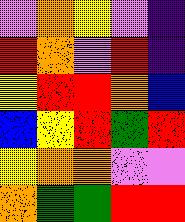[["violet", "orange", "yellow", "violet", "indigo"], ["red", "orange", "violet", "red", "indigo"], ["yellow", "red", "red", "orange", "blue"], ["blue", "yellow", "red", "green", "red"], ["yellow", "orange", "orange", "violet", "violet"], ["orange", "green", "green", "red", "red"]]